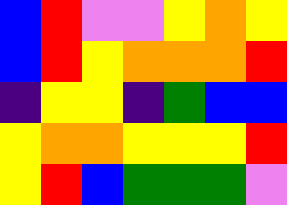[["blue", "red", "violet", "violet", "yellow", "orange", "yellow"], ["blue", "red", "yellow", "orange", "orange", "orange", "red"], ["indigo", "yellow", "yellow", "indigo", "green", "blue", "blue"], ["yellow", "orange", "orange", "yellow", "yellow", "yellow", "red"], ["yellow", "red", "blue", "green", "green", "green", "violet"]]